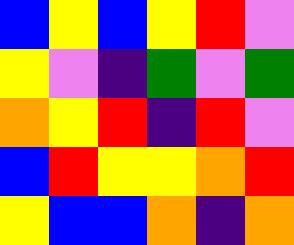[["blue", "yellow", "blue", "yellow", "red", "violet"], ["yellow", "violet", "indigo", "green", "violet", "green"], ["orange", "yellow", "red", "indigo", "red", "violet"], ["blue", "red", "yellow", "yellow", "orange", "red"], ["yellow", "blue", "blue", "orange", "indigo", "orange"]]